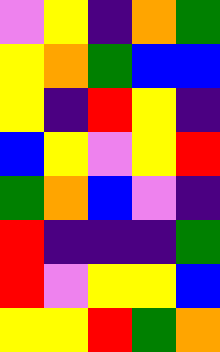[["violet", "yellow", "indigo", "orange", "green"], ["yellow", "orange", "green", "blue", "blue"], ["yellow", "indigo", "red", "yellow", "indigo"], ["blue", "yellow", "violet", "yellow", "red"], ["green", "orange", "blue", "violet", "indigo"], ["red", "indigo", "indigo", "indigo", "green"], ["red", "violet", "yellow", "yellow", "blue"], ["yellow", "yellow", "red", "green", "orange"]]